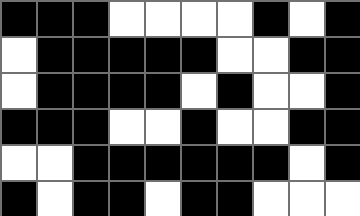[["black", "black", "black", "white", "white", "white", "white", "black", "white", "black"], ["white", "black", "black", "black", "black", "black", "white", "white", "black", "black"], ["white", "black", "black", "black", "black", "white", "black", "white", "white", "black"], ["black", "black", "black", "white", "white", "black", "white", "white", "black", "black"], ["white", "white", "black", "black", "black", "black", "black", "black", "white", "black"], ["black", "white", "black", "black", "white", "black", "black", "white", "white", "white"]]